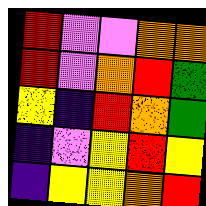[["red", "violet", "violet", "orange", "orange"], ["red", "violet", "orange", "red", "green"], ["yellow", "indigo", "red", "orange", "green"], ["indigo", "violet", "yellow", "red", "yellow"], ["indigo", "yellow", "yellow", "orange", "red"]]